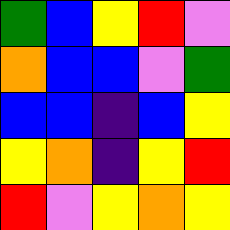[["green", "blue", "yellow", "red", "violet"], ["orange", "blue", "blue", "violet", "green"], ["blue", "blue", "indigo", "blue", "yellow"], ["yellow", "orange", "indigo", "yellow", "red"], ["red", "violet", "yellow", "orange", "yellow"]]